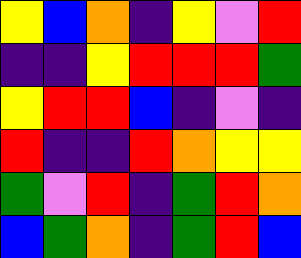[["yellow", "blue", "orange", "indigo", "yellow", "violet", "red"], ["indigo", "indigo", "yellow", "red", "red", "red", "green"], ["yellow", "red", "red", "blue", "indigo", "violet", "indigo"], ["red", "indigo", "indigo", "red", "orange", "yellow", "yellow"], ["green", "violet", "red", "indigo", "green", "red", "orange"], ["blue", "green", "orange", "indigo", "green", "red", "blue"]]